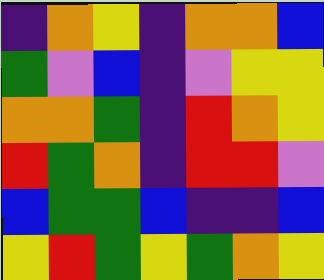[["indigo", "orange", "yellow", "indigo", "orange", "orange", "blue"], ["green", "violet", "blue", "indigo", "violet", "yellow", "yellow"], ["orange", "orange", "green", "indigo", "red", "orange", "yellow"], ["red", "green", "orange", "indigo", "red", "red", "violet"], ["blue", "green", "green", "blue", "indigo", "indigo", "blue"], ["yellow", "red", "green", "yellow", "green", "orange", "yellow"]]